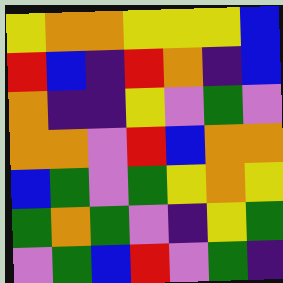[["yellow", "orange", "orange", "yellow", "yellow", "yellow", "blue"], ["red", "blue", "indigo", "red", "orange", "indigo", "blue"], ["orange", "indigo", "indigo", "yellow", "violet", "green", "violet"], ["orange", "orange", "violet", "red", "blue", "orange", "orange"], ["blue", "green", "violet", "green", "yellow", "orange", "yellow"], ["green", "orange", "green", "violet", "indigo", "yellow", "green"], ["violet", "green", "blue", "red", "violet", "green", "indigo"]]